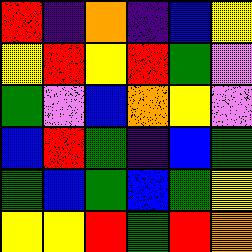[["red", "indigo", "orange", "indigo", "blue", "yellow"], ["yellow", "red", "yellow", "red", "green", "violet"], ["green", "violet", "blue", "orange", "yellow", "violet"], ["blue", "red", "green", "indigo", "blue", "green"], ["green", "blue", "green", "blue", "green", "yellow"], ["yellow", "yellow", "red", "green", "red", "orange"]]